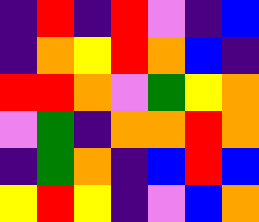[["indigo", "red", "indigo", "red", "violet", "indigo", "blue"], ["indigo", "orange", "yellow", "red", "orange", "blue", "indigo"], ["red", "red", "orange", "violet", "green", "yellow", "orange"], ["violet", "green", "indigo", "orange", "orange", "red", "orange"], ["indigo", "green", "orange", "indigo", "blue", "red", "blue"], ["yellow", "red", "yellow", "indigo", "violet", "blue", "orange"]]